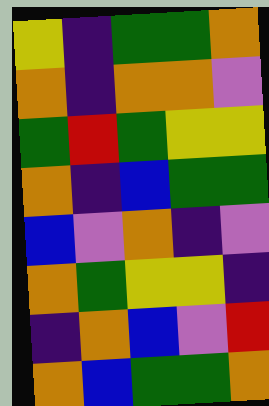[["yellow", "indigo", "green", "green", "orange"], ["orange", "indigo", "orange", "orange", "violet"], ["green", "red", "green", "yellow", "yellow"], ["orange", "indigo", "blue", "green", "green"], ["blue", "violet", "orange", "indigo", "violet"], ["orange", "green", "yellow", "yellow", "indigo"], ["indigo", "orange", "blue", "violet", "red"], ["orange", "blue", "green", "green", "orange"]]